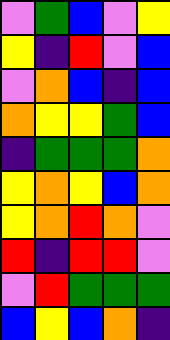[["violet", "green", "blue", "violet", "yellow"], ["yellow", "indigo", "red", "violet", "blue"], ["violet", "orange", "blue", "indigo", "blue"], ["orange", "yellow", "yellow", "green", "blue"], ["indigo", "green", "green", "green", "orange"], ["yellow", "orange", "yellow", "blue", "orange"], ["yellow", "orange", "red", "orange", "violet"], ["red", "indigo", "red", "red", "violet"], ["violet", "red", "green", "green", "green"], ["blue", "yellow", "blue", "orange", "indigo"]]